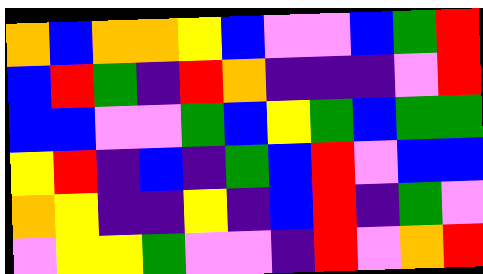[["orange", "blue", "orange", "orange", "yellow", "blue", "violet", "violet", "blue", "green", "red"], ["blue", "red", "green", "indigo", "red", "orange", "indigo", "indigo", "indigo", "violet", "red"], ["blue", "blue", "violet", "violet", "green", "blue", "yellow", "green", "blue", "green", "green"], ["yellow", "red", "indigo", "blue", "indigo", "green", "blue", "red", "violet", "blue", "blue"], ["orange", "yellow", "indigo", "indigo", "yellow", "indigo", "blue", "red", "indigo", "green", "violet"], ["violet", "yellow", "yellow", "green", "violet", "violet", "indigo", "red", "violet", "orange", "red"]]